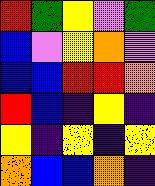[["red", "green", "yellow", "violet", "green"], ["blue", "violet", "yellow", "orange", "violet"], ["blue", "blue", "red", "red", "orange"], ["red", "blue", "indigo", "yellow", "indigo"], ["yellow", "indigo", "yellow", "indigo", "yellow"], ["orange", "blue", "blue", "orange", "indigo"]]